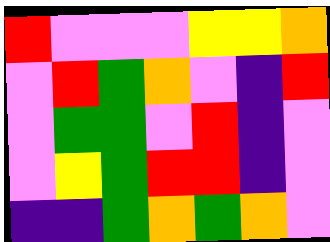[["red", "violet", "violet", "violet", "yellow", "yellow", "orange"], ["violet", "red", "green", "orange", "violet", "indigo", "red"], ["violet", "green", "green", "violet", "red", "indigo", "violet"], ["violet", "yellow", "green", "red", "red", "indigo", "violet"], ["indigo", "indigo", "green", "orange", "green", "orange", "violet"]]